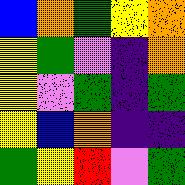[["blue", "orange", "green", "yellow", "orange"], ["yellow", "green", "violet", "indigo", "orange"], ["yellow", "violet", "green", "indigo", "green"], ["yellow", "blue", "orange", "indigo", "indigo"], ["green", "yellow", "red", "violet", "green"]]